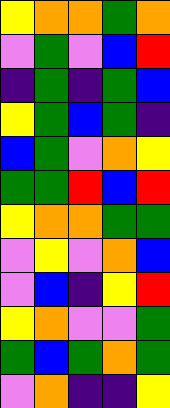[["yellow", "orange", "orange", "green", "orange"], ["violet", "green", "violet", "blue", "red"], ["indigo", "green", "indigo", "green", "blue"], ["yellow", "green", "blue", "green", "indigo"], ["blue", "green", "violet", "orange", "yellow"], ["green", "green", "red", "blue", "red"], ["yellow", "orange", "orange", "green", "green"], ["violet", "yellow", "violet", "orange", "blue"], ["violet", "blue", "indigo", "yellow", "red"], ["yellow", "orange", "violet", "violet", "green"], ["green", "blue", "green", "orange", "green"], ["violet", "orange", "indigo", "indigo", "yellow"]]